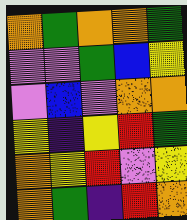[["orange", "green", "orange", "orange", "green"], ["violet", "violet", "green", "blue", "yellow"], ["violet", "blue", "violet", "orange", "orange"], ["yellow", "indigo", "yellow", "red", "green"], ["orange", "yellow", "red", "violet", "yellow"], ["orange", "green", "indigo", "red", "orange"]]